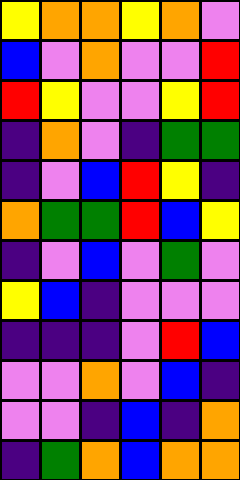[["yellow", "orange", "orange", "yellow", "orange", "violet"], ["blue", "violet", "orange", "violet", "violet", "red"], ["red", "yellow", "violet", "violet", "yellow", "red"], ["indigo", "orange", "violet", "indigo", "green", "green"], ["indigo", "violet", "blue", "red", "yellow", "indigo"], ["orange", "green", "green", "red", "blue", "yellow"], ["indigo", "violet", "blue", "violet", "green", "violet"], ["yellow", "blue", "indigo", "violet", "violet", "violet"], ["indigo", "indigo", "indigo", "violet", "red", "blue"], ["violet", "violet", "orange", "violet", "blue", "indigo"], ["violet", "violet", "indigo", "blue", "indigo", "orange"], ["indigo", "green", "orange", "blue", "orange", "orange"]]